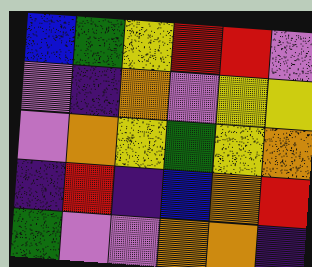[["blue", "green", "yellow", "red", "red", "violet"], ["violet", "indigo", "orange", "violet", "yellow", "yellow"], ["violet", "orange", "yellow", "green", "yellow", "orange"], ["indigo", "red", "indigo", "blue", "orange", "red"], ["green", "violet", "violet", "orange", "orange", "indigo"]]